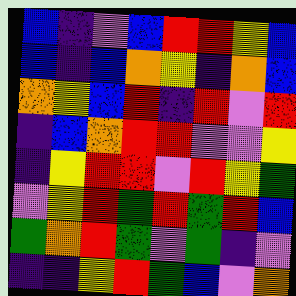[["blue", "indigo", "violet", "blue", "red", "red", "yellow", "blue"], ["blue", "indigo", "blue", "orange", "yellow", "indigo", "orange", "blue"], ["orange", "yellow", "blue", "red", "indigo", "red", "violet", "red"], ["indigo", "blue", "orange", "red", "red", "violet", "violet", "yellow"], ["indigo", "yellow", "red", "red", "violet", "red", "yellow", "green"], ["violet", "yellow", "red", "green", "red", "green", "red", "blue"], ["green", "orange", "red", "green", "violet", "green", "indigo", "violet"], ["indigo", "indigo", "yellow", "red", "green", "blue", "violet", "orange"]]